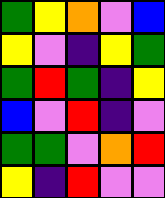[["green", "yellow", "orange", "violet", "blue"], ["yellow", "violet", "indigo", "yellow", "green"], ["green", "red", "green", "indigo", "yellow"], ["blue", "violet", "red", "indigo", "violet"], ["green", "green", "violet", "orange", "red"], ["yellow", "indigo", "red", "violet", "violet"]]